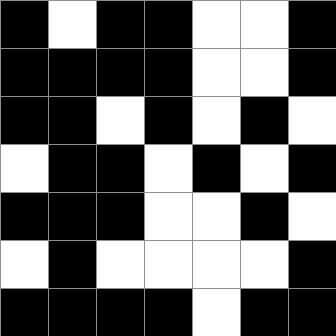[["black", "white", "black", "black", "white", "white", "black"], ["black", "black", "black", "black", "white", "white", "black"], ["black", "black", "white", "black", "white", "black", "white"], ["white", "black", "black", "white", "black", "white", "black"], ["black", "black", "black", "white", "white", "black", "white"], ["white", "black", "white", "white", "white", "white", "black"], ["black", "black", "black", "black", "white", "black", "black"]]